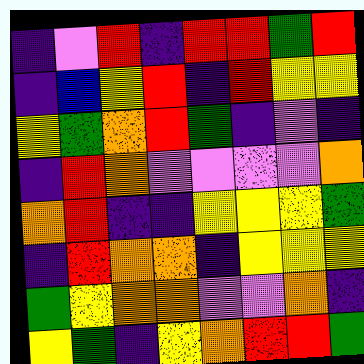[["indigo", "violet", "red", "indigo", "red", "red", "green", "red"], ["indigo", "blue", "yellow", "red", "indigo", "red", "yellow", "yellow"], ["yellow", "green", "orange", "red", "green", "indigo", "violet", "indigo"], ["indigo", "red", "orange", "violet", "violet", "violet", "violet", "orange"], ["orange", "red", "indigo", "indigo", "yellow", "yellow", "yellow", "green"], ["indigo", "red", "orange", "orange", "indigo", "yellow", "yellow", "yellow"], ["green", "yellow", "orange", "orange", "violet", "violet", "orange", "indigo"], ["yellow", "green", "indigo", "yellow", "orange", "red", "red", "green"]]